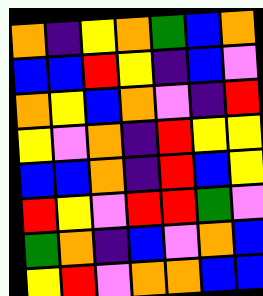[["orange", "indigo", "yellow", "orange", "green", "blue", "orange"], ["blue", "blue", "red", "yellow", "indigo", "blue", "violet"], ["orange", "yellow", "blue", "orange", "violet", "indigo", "red"], ["yellow", "violet", "orange", "indigo", "red", "yellow", "yellow"], ["blue", "blue", "orange", "indigo", "red", "blue", "yellow"], ["red", "yellow", "violet", "red", "red", "green", "violet"], ["green", "orange", "indigo", "blue", "violet", "orange", "blue"], ["yellow", "red", "violet", "orange", "orange", "blue", "blue"]]